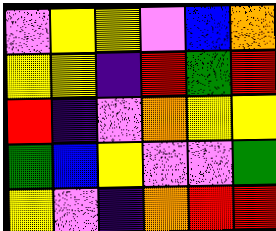[["violet", "yellow", "yellow", "violet", "blue", "orange"], ["yellow", "yellow", "indigo", "red", "green", "red"], ["red", "indigo", "violet", "orange", "yellow", "yellow"], ["green", "blue", "yellow", "violet", "violet", "green"], ["yellow", "violet", "indigo", "orange", "red", "red"]]